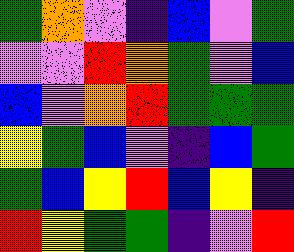[["green", "orange", "violet", "indigo", "blue", "violet", "green"], ["violet", "violet", "red", "orange", "green", "violet", "blue"], ["blue", "violet", "orange", "red", "green", "green", "green"], ["yellow", "green", "blue", "violet", "indigo", "blue", "green"], ["green", "blue", "yellow", "red", "blue", "yellow", "indigo"], ["red", "yellow", "green", "green", "indigo", "violet", "red"]]